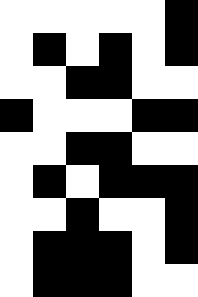[["white", "white", "white", "white", "white", "black"], ["white", "black", "white", "black", "white", "black"], ["white", "white", "black", "black", "white", "white"], ["black", "white", "white", "white", "black", "black"], ["white", "white", "black", "black", "white", "white"], ["white", "black", "white", "black", "black", "black"], ["white", "white", "black", "white", "white", "black"], ["white", "black", "black", "black", "white", "black"], ["white", "black", "black", "black", "white", "white"]]